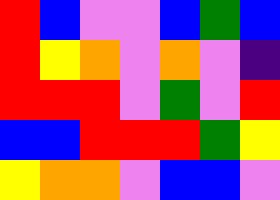[["red", "blue", "violet", "violet", "blue", "green", "blue"], ["red", "yellow", "orange", "violet", "orange", "violet", "indigo"], ["red", "red", "red", "violet", "green", "violet", "red"], ["blue", "blue", "red", "red", "red", "green", "yellow"], ["yellow", "orange", "orange", "violet", "blue", "blue", "violet"]]